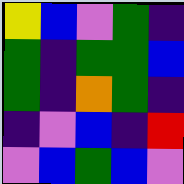[["yellow", "blue", "violet", "green", "indigo"], ["green", "indigo", "green", "green", "blue"], ["green", "indigo", "orange", "green", "indigo"], ["indigo", "violet", "blue", "indigo", "red"], ["violet", "blue", "green", "blue", "violet"]]